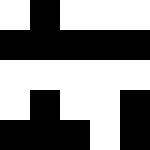[["white", "black", "white", "white", "white"], ["black", "black", "black", "black", "black"], ["white", "white", "white", "white", "white"], ["white", "black", "white", "white", "black"], ["black", "black", "black", "white", "black"]]